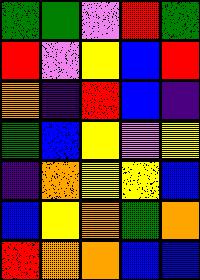[["green", "green", "violet", "red", "green"], ["red", "violet", "yellow", "blue", "red"], ["orange", "indigo", "red", "blue", "indigo"], ["green", "blue", "yellow", "violet", "yellow"], ["indigo", "orange", "yellow", "yellow", "blue"], ["blue", "yellow", "orange", "green", "orange"], ["red", "orange", "orange", "blue", "blue"]]